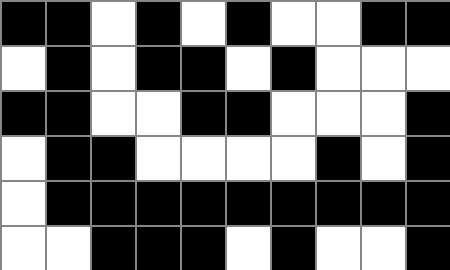[["black", "black", "white", "black", "white", "black", "white", "white", "black", "black"], ["white", "black", "white", "black", "black", "white", "black", "white", "white", "white"], ["black", "black", "white", "white", "black", "black", "white", "white", "white", "black"], ["white", "black", "black", "white", "white", "white", "white", "black", "white", "black"], ["white", "black", "black", "black", "black", "black", "black", "black", "black", "black"], ["white", "white", "black", "black", "black", "white", "black", "white", "white", "black"]]